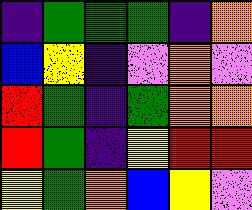[["indigo", "green", "green", "green", "indigo", "orange"], ["blue", "yellow", "indigo", "violet", "orange", "violet"], ["red", "green", "indigo", "green", "orange", "orange"], ["red", "green", "indigo", "yellow", "red", "red"], ["yellow", "green", "orange", "blue", "yellow", "violet"]]